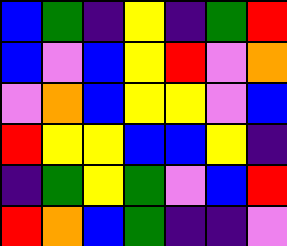[["blue", "green", "indigo", "yellow", "indigo", "green", "red"], ["blue", "violet", "blue", "yellow", "red", "violet", "orange"], ["violet", "orange", "blue", "yellow", "yellow", "violet", "blue"], ["red", "yellow", "yellow", "blue", "blue", "yellow", "indigo"], ["indigo", "green", "yellow", "green", "violet", "blue", "red"], ["red", "orange", "blue", "green", "indigo", "indigo", "violet"]]